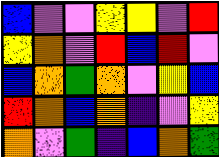[["blue", "violet", "violet", "yellow", "yellow", "violet", "red"], ["yellow", "orange", "violet", "red", "blue", "red", "violet"], ["blue", "orange", "green", "orange", "violet", "yellow", "blue"], ["red", "orange", "blue", "orange", "indigo", "violet", "yellow"], ["orange", "violet", "green", "indigo", "blue", "orange", "green"]]